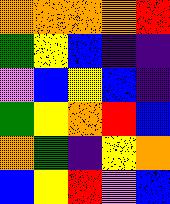[["orange", "orange", "orange", "orange", "red"], ["green", "yellow", "blue", "indigo", "indigo"], ["violet", "blue", "yellow", "blue", "indigo"], ["green", "yellow", "orange", "red", "blue"], ["orange", "green", "indigo", "yellow", "orange"], ["blue", "yellow", "red", "violet", "blue"]]